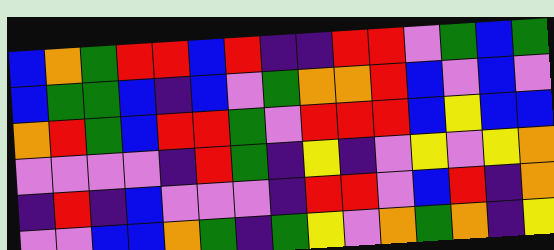[["blue", "orange", "green", "red", "red", "blue", "red", "indigo", "indigo", "red", "red", "violet", "green", "blue", "green"], ["blue", "green", "green", "blue", "indigo", "blue", "violet", "green", "orange", "orange", "red", "blue", "violet", "blue", "violet"], ["orange", "red", "green", "blue", "red", "red", "green", "violet", "red", "red", "red", "blue", "yellow", "blue", "blue"], ["violet", "violet", "violet", "violet", "indigo", "red", "green", "indigo", "yellow", "indigo", "violet", "yellow", "violet", "yellow", "orange"], ["indigo", "red", "indigo", "blue", "violet", "violet", "violet", "indigo", "red", "red", "violet", "blue", "red", "indigo", "orange"], ["violet", "violet", "blue", "blue", "orange", "green", "indigo", "green", "yellow", "violet", "orange", "green", "orange", "indigo", "yellow"]]